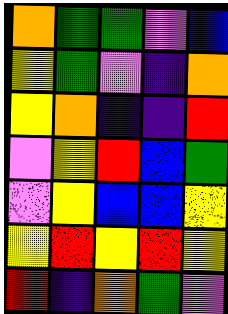[["orange", "green", "green", "violet", "blue"], ["yellow", "green", "violet", "indigo", "orange"], ["yellow", "orange", "indigo", "indigo", "red"], ["violet", "yellow", "red", "blue", "green"], ["violet", "yellow", "blue", "blue", "yellow"], ["yellow", "red", "yellow", "red", "yellow"], ["red", "indigo", "orange", "green", "violet"]]